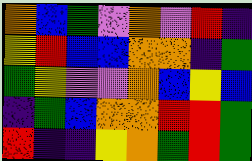[["orange", "blue", "green", "violet", "orange", "violet", "red", "indigo"], ["yellow", "red", "blue", "blue", "orange", "orange", "indigo", "green"], ["green", "yellow", "violet", "violet", "orange", "blue", "yellow", "blue"], ["indigo", "green", "blue", "orange", "orange", "red", "red", "green"], ["red", "indigo", "indigo", "yellow", "orange", "green", "red", "green"]]